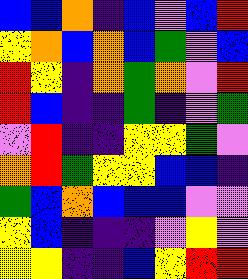[["blue", "blue", "orange", "indigo", "blue", "violet", "blue", "red"], ["yellow", "orange", "blue", "orange", "blue", "green", "violet", "blue"], ["red", "yellow", "indigo", "orange", "green", "orange", "violet", "red"], ["red", "blue", "indigo", "indigo", "green", "indigo", "violet", "green"], ["violet", "red", "indigo", "indigo", "yellow", "yellow", "green", "violet"], ["orange", "red", "green", "yellow", "yellow", "blue", "blue", "indigo"], ["green", "blue", "orange", "blue", "blue", "blue", "violet", "violet"], ["yellow", "blue", "indigo", "indigo", "indigo", "violet", "yellow", "violet"], ["yellow", "yellow", "indigo", "indigo", "blue", "yellow", "red", "red"]]